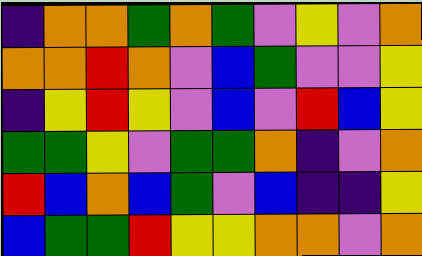[["indigo", "orange", "orange", "green", "orange", "green", "violet", "yellow", "violet", "orange"], ["orange", "orange", "red", "orange", "violet", "blue", "green", "violet", "violet", "yellow"], ["indigo", "yellow", "red", "yellow", "violet", "blue", "violet", "red", "blue", "yellow"], ["green", "green", "yellow", "violet", "green", "green", "orange", "indigo", "violet", "orange"], ["red", "blue", "orange", "blue", "green", "violet", "blue", "indigo", "indigo", "yellow"], ["blue", "green", "green", "red", "yellow", "yellow", "orange", "orange", "violet", "orange"]]